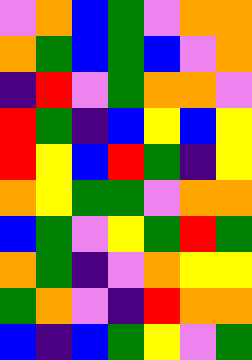[["violet", "orange", "blue", "green", "violet", "orange", "orange"], ["orange", "green", "blue", "green", "blue", "violet", "orange"], ["indigo", "red", "violet", "green", "orange", "orange", "violet"], ["red", "green", "indigo", "blue", "yellow", "blue", "yellow"], ["red", "yellow", "blue", "red", "green", "indigo", "yellow"], ["orange", "yellow", "green", "green", "violet", "orange", "orange"], ["blue", "green", "violet", "yellow", "green", "red", "green"], ["orange", "green", "indigo", "violet", "orange", "yellow", "yellow"], ["green", "orange", "violet", "indigo", "red", "orange", "orange"], ["blue", "indigo", "blue", "green", "yellow", "violet", "green"]]